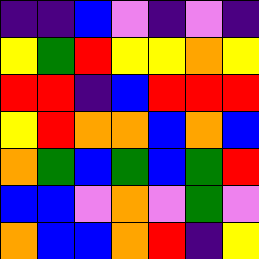[["indigo", "indigo", "blue", "violet", "indigo", "violet", "indigo"], ["yellow", "green", "red", "yellow", "yellow", "orange", "yellow"], ["red", "red", "indigo", "blue", "red", "red", "red"], ["yellow", "red", "orange", "orange", "blue", "orange", "blue"], ["orange", "green", "blue", "green", "blue", "green", "red"], ["blue", "blue", "violet", "orange", "violet", "green", "violet"], ["orange", "blue", "blue", "orange", "red", "indigo", "yellow"]]